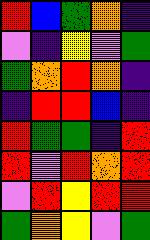[["red", "blue", "green", "orange", "indigo"], ["violet", "indigo", "yellow", "violet", "green"], ["green", "orange", "red", "orange", "indigo"], ["indigo", "red", "red", "blue", "indigo"], ["red", "green", "green", "indigo", "red"], ["red", "violet", "red", "orange", "red"], ["violet", "red", "yellow", "red", "red"], ["green", "orange", "yellow", "violet", "green"]]